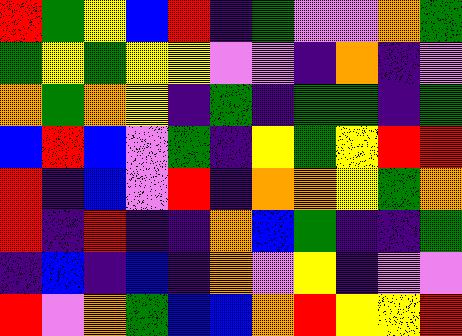[["red", "green", "yellow", "blue", "red", "indigo", "green", "violet", "violet", "orange", "green"], ["green", "yellow", "green", "yellow", "yellow", "violet", "violet", "indigo", "orange", "indigo", "violet"], ["orange", "green", "orange", "yellow", "indigo", "green", "indigo", "green", "green", "indigo", "green"], ["blue", "red", "blue", "violet", "green", "indigo", "yellow", "green", "yellow", "red", "red"], ["red", "indigo", "blue", "violet", "red", "indigo", "orange", "orange", "yellow", "green", "orange"], ["red", "indigo", "red", "indigo", "indigo", "orange", "blue", "green", "indigo", "indigo", "green"], ["indigo", "blue", "indigo", "blue", "indigo", "orange", "violet", "yellow", "indigo", "violet", "violet"], ["red", "violet", "orange", "green", "blue", "blue", "orange", "red", "yellow", "yellow", "red"]]